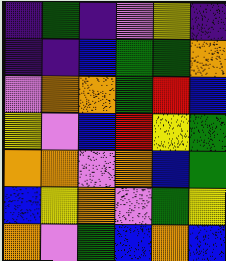[["indigo", "green", "indigo", "violet", "yellow", "indigo"], ["indigo", "indigo", "blue", "green", "green", "orange"], ["violet", "orange", "orange", "green", "red", "blue"], ["yellow", "violet", "blue", "red", "yellow", "green"], ["orange", "orange", "violet", "orange", "blue", "green"], ["blue", "yellow", "orange", "violet", "green", "yellow"], ["orange", "violet", "green", "blue", "orange", "blue"]]